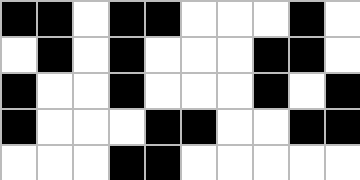[["black", "black", "white", "black", "black", "white", "white", "white", "black", "white"], ["white", "black", "white", "black", "white", "white", "white", "black", "black", "white"], ["black", "white", "white", "black", "white", "white", "white", "black", "white", "black"], ["black", "white", "white", "white", "black", "black", "white", "white", "black", "black"], ["white", "white", "white", "black", "black", "white", "white", "white", "white", "white"]]